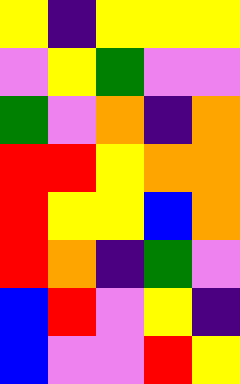[["yellow", "indigo", "yellow", "yellow", "yellow"], ["violet", "yellow", "green", "violet", "violet"], ["green", "violet", "orange", "indigo", "orange"], ["red", "red", "yellow", "orange", "orange"], ["red", "yellow", "yellow", "blue", "orange"], ["red", "orange", "indigo", "green", "violet"], ["blue", "red", "violet", "yellow", "indigo"], ["blue", "violet", "violet", "red", "yellow"]]